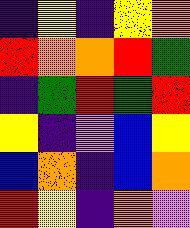[["indigo", "yellow", "indigo", "yellow", "orange"], ["red", "orange", "orange", "red", "green"], ["indigo", "green", "red", "green", "red"], ["yellow", "indigo", "violet", "blue", "yellow"], ["blue", "orange", "indigo", "blue", "orange"], ["red", "yellow", "indigo", "orange", "violet"]]